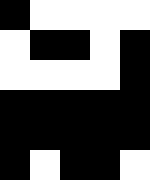[["black", "white", "white", "white", "white"], ["white", "black", "black", "white", "black"], ["white", "white", "white", "white", "black"], ["black", "black", "black", "black", "black"], ["black", "black", "black", "black", "black"], ["black", "white", "black", "black", "white"]]